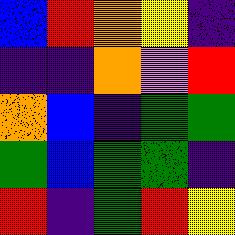[["blue", "red", "orange", "yellow", "indigo"], ["indigo", "indigo", "orange", "violet", "red"], ["orange", "blue", "indigo", "green", "green"], ["green", "blue", "green", "green", "indigo"], ["red", "indigo", "green", "red", "yellow"]]